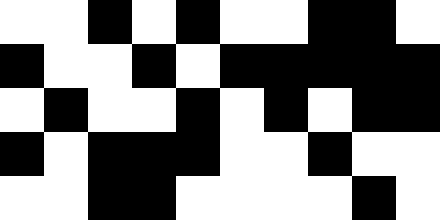[["white", "white", "black", "white", "black", "white", "white", "black", "black", "white"], ["black", "white", "white", "black", "white", "black", "black", "black", "black", "black"], ["white", "black", "white", "white", "black", "white", "black", "white", "black", "black"], ["black", "white", "black", "black", "black", "white", "white", "black", "white", "white"], ["white", "white", "black", "black", "white", "white", "white", "white", "black", "white"]]